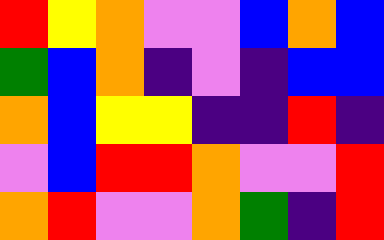[["red", "yellow", "orange", "violet", "violet", "blue", "orange", "blue"], ["green", "blue", "orange", "indigo", "violet", "indigo", "blue", "blue"], ["orange", "blue", "yellow", "yellow", "indigo", "indigo", "red", "indigo"], ["violet", "blue", "red", "red", "orange", "violet", "violet", "red"], ["orange", "red", "violet", "violet", "orange", "green", "indigo", "red"]]